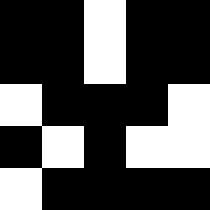[["black", "black", "white", "black", "black"], ["black", "black", "white", "black", "black"], ["white", "black", "black", "black", "white"], ["black", "white", "black", "white", "white"], ["white", "black", "black", "black", "black"]]